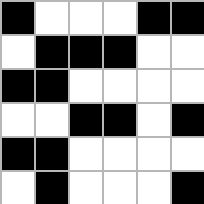[["black", "white", "white", "white", "black", "black"], ["white", "black", "black", "black", "white", "white"], ["black", "black", "white", "white", "white", "white"], ["white", "white", "black", "black", "white", "black"], ["black", "black", "white", "white", "white", "white"], ["white", "black", "white", "white", "white", "black"]]